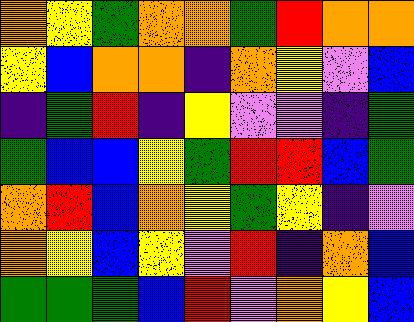[["orange", "yellow", "green", "orange", "orange", "green", "red", "orange", "orange"], ["yellow", "blue", "orange", "orange", "indigo", "orange", "yellow", "violet", "blue"], ["indigo", "green", "red", "indigo", "yellow", "violet", "violet", "indigo", "green"], ["green", "blue", "blue", "yellow", "green", "red", "red", "blue", "green"], ["orange", "red", "blue", "orange", "yellow", "green", "yellow", "indigo", "violet"], ["orange", "yellow", "blue", "yellow", "violet", "red", "indigo", "orange", "blue"], ["green", "green", "green", "blue", "red", "violet", "orange", "yellow", "blue"]]